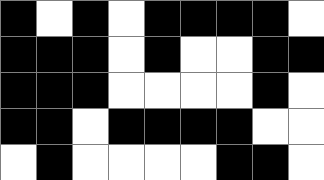[["black", "white", "black", "white", "black", "black", "black", "black", "white"], ["black", "black", "black", "white", "black", "white", "white", "black", "black"], ["black", "black", "black", "white", "white", "white", "white", "black", "white"], ["black", "black", "white", "black", "black", "black", "black", "white", "white"], ["white", "black", "white", "white", "white", "white", "black", "black", "white"]]